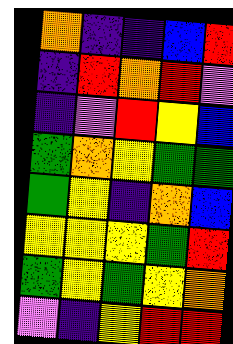[["orange", "indigo", "indigo", "blue", "red"], ["indigo", "red", "orange", "red", "violet"], ["indigo", "violet", "red", "yellow", "blue"], ["green", "orange", "yellow", "green", "green"], ["green", "yellow", "indigo", "orange", "blue"], ["yellow", "yellow", "yellow", "green", "red"], ["green", "yellow", "green", "yellow", "orange"], ["violet", "indigo", "yellow", "red", "red"]]